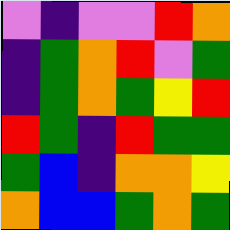[["violet", "indigo", "violet", "violet", "red", "orange"], ["indigo", "green", "orange", "red", "violet", "green"], ["indigo", "green", "orange", "green", "yellow", "red"], ["red", "green", "indigo", "red", "green", "green"], ["green", "blue", "indigo", "orange", "orange", "yellow"], ["orange", "blue", "blue", "green", "orange", "green"]]